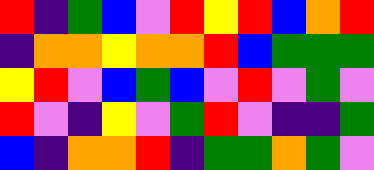[["red", "indigo", "green", "blue", "violet", "red", "yellow", "red", "blue", "orange", "red"], ["indigo", "orange", "orange", "yellow", "orange", "orange", "red", "blue", "green", "green", "green"], ["yellow", "red", "violet", "blue", "green", "blue", "violet", "red", "violet", "green", "violet"], ["red", "violet", "indigo", "yellow", "violet", "green", "red", "violet", "indigo", "indigo", "green"], ["blue", "indigo", "orange", "orange", "red", "indigo", "green", "green", "orange", "green", "violet"]]